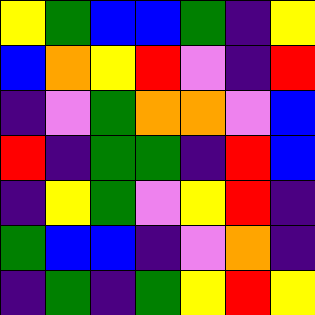[["yellow", "green", "blue", "blue", "green", "indigo", "yellow"], ["blue", "orange", "yellow", "red", "violet", "indigo", "red"], ["indigo", "violet", "green", "orange", "orange", "violet", "blue"], ["red", "indigo", "green", "green", "indigo", "red", "blue"], ["indigo", "yellow", "green", "violet", "yellow", "red", "indigo"], ["green", "blue", "blue", "indigo", "violet", "orange", "indigo"], ["indigo", "green", "indigo", "green", "yellow", "red", "yellow"]]